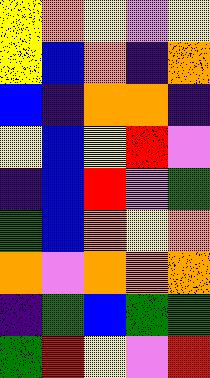[["yellow", "orange", "yellow", "violet", "yellow"], ["yellow", "blue", "orange", "indigo", "orange"], ["blue", "indigo", "orange", "orange", "indigo"], ["yellow", "blue", "yellow", "red", "violet"], ["indigo", "blue", "red", "violet", "green"], ["green", "blue", "orange", "yellow", "orange"], ["orange", "violet", "orange", "orange", "orange"], ["indigo", "green", "blue", "green", "green"], ["green", "red", "yellow", "violet", "red"]]